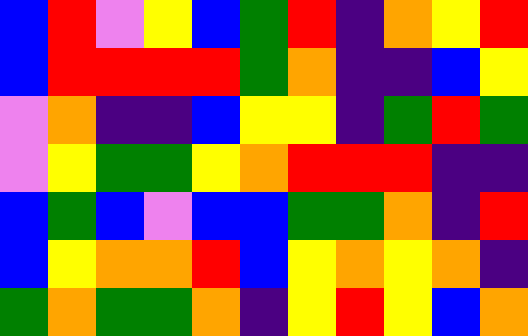[["blue", "red", "violet", "yellow", "blue", "green", "red", "indigo", "orange", "yellow", "red"], ["blue", "red", "red", "red", "red", "green", "orange", "indigo", "indigo", "blue", "yellow"], ["violet", "orange", "indigo", "indigo", "blue", "yellow", "yellow", "indigo", "green", "red", "green"], ["violet", "yellow", "green", "green", "yellow", "orange", "red", "red", "red", "indigo", "indigo"], ["blue", "green", "blue", "violet", "blue", "blue", "green", "green", "orange", "indigo", "red"], ["blue", "yellow", "orange", "orange", "red", "blue", "yellow", "orange", "yellow", "orange", "indigo"], ["green", "orange", "green", "green", "orange", "indigo", "yellow", "red", "yellow", "blue", "orange"]]